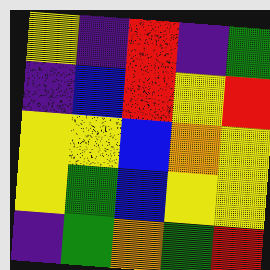[["yellow", "indigo", "red", "indigo", "green"], ["indigo", "blue", "red", "yellow", "red"], ["yellow", "yellow", "blue", "orange", "yellow"], ["yellow", "green", "blue", "yellow", "yellow"], ["indigo", "green", "orange", "green", "red"]]